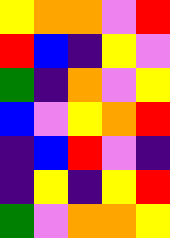[["yellow", "orange", "orange", "violet", "red"], ["red", "blue", "indigo", "yellow", "violet"], ["green", "indigo", "orange", "violet", "yellow"], ["blue", "violet", "yellow", "orange", "red"], ["indigo", "blue", "red", "violet", "indigo"], ["indigo", "yellow", "indigo", "yellow", "red"], ["green", "violet", "orange", "orange", "yellow"]]